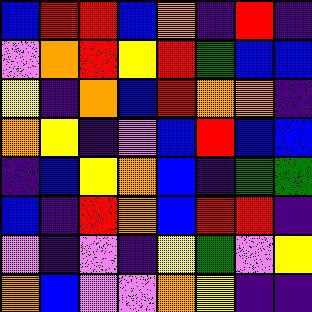[["blue", "red", "red", "blue", "orange", "indigo", "red", "indigo"], ["violet", "orange", "red", "yellow", "red", "green", "blue", "blue"], ["yellow", "indigo", "orange", "blue", "red", "orange", "orange", "indigo"], ["orange", "yellow", "indigo", "violet", "blue", "red", "blue", "blue"], ["indigo", "blue", "yellow", "orange", "blue", "indigo", "green", "green"], ["blue", "indigo", "red", "orange", "blue", "red", "red", "indigo"], ["violet", "indigo", "violet", "indigo", "yellow", "green", "violet", "yellow"], ["orange", "blue", "violet", "violet", "orange", "yellow", "indigo", "indigo"]]